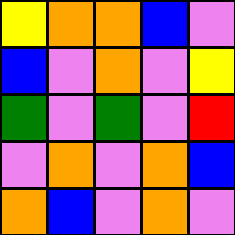[["yellow", "orange", "orange", "blue", "violet"], ["blue", "violet", "orange", "violet", "yellow"], ["green", "violet", "green", "violet", "red"], ["violet", "orange", "violet", "orange", "blue"], ["orange", "blue", "violet", "orange", "violet"]]